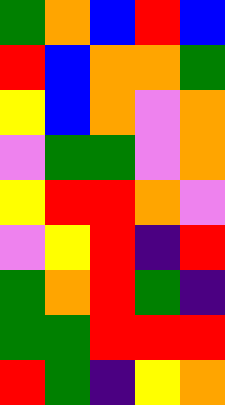[["green", "orange", "blue", "red", "blue"], ["red", "blue", "orange", "orange", "green"], ["yellow", "blue", "orange", "violet", "orange"], ["violet", "green", "green", "violet", "orange"], ["yellow", "red", "red", "orange", "violet"], ["violet", "yellow", "red", "indigo", "red"], ["green", "orange", "red", "green", "indigo"], ["green", "green", "red", "red", "red"], ["red", "green", "indigo", "yellow", "orange"]]